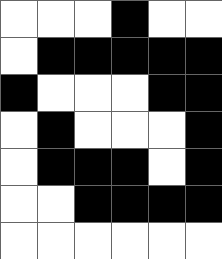[["white", "white", "white", "black", "white", "white"], ["white", "black", "black", "black", "black", "black"], ["black", "white", "white", "white", "black", "black"], ["white", "black", "white", "white", "white", "black"], ["white", "black", "black", "black", "white", "black"], ["white", "white", "black", "black", "black", "black"], ["white", "white", "white", "white", "white", "white"]]